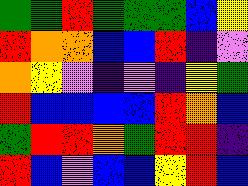[["green", "green", "red", "green", "green", "green", "blue", "yellow"], ["red", "orange", "orange", "blue", "blue", "red", "indigo", "violet"], ["orange", "yellow", "violet", "indigo", "violet", "indigo", "yellow", "green"], ["red", "blue", "blue", "blue", "blue", "red", "orange", "blue"], ["green", "red", "red", "orange", "green", "red", "red", "indigo"], ["red", "blue", "violet", "blue", "blue", "yellow", "red", "blue"]]